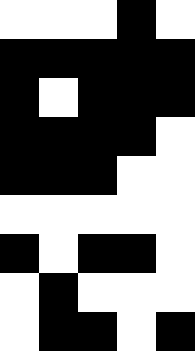[["white", "white", "white", "black", "white"], ["black", "black", "black", "black", "black"], ["black", "white", "black", "black", "black"], ["black", "black", "black", "black", "white"], ["black", "black", "black", "white", "white"], ["white", "white", "white", "white", "white"], ["black", "white", "black", "black", "white"], ["white", "black", "white", "white", "white"], ["white", "black", "black", "white", "black"]]